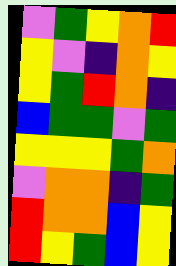[["violet", "green", "yellow", "orange", "red"], ["yellow", "violet", "indigo", "orange", "yellow"], ["yellow", "green", "red", "orange", "indigo"], ["blue", "green", "green", "violet", "green"], ["yellow", "yellow", "yellow", "green", "orange"], ["violet", "orange", "orange", "indigo", "green"], ["red", "orange", "orange", "blue", "yellow"], ["red", "yellow", "green", "blue", "yellow"]]